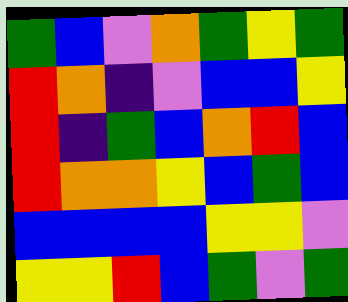[["green", "blue", "violet", "orange", "green", "yellow", "green"], ["red", "orange", "indigo", "violet", "blue", "blue", "yellow"], ["red", "indigo", "green", "blue", "orange", "red", "blue"], ["red", "orange", "orange", "yellow", "blue", "green", "blue"], ["blue", "blue", "blue", "blue", "yellow", "yellow", "violet"], ["yellow", "yellow", "red", "blue", "green", "violet", "green"]]